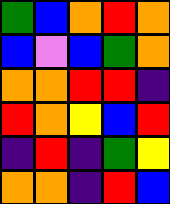[["green", "blue", "orange", "red", "orange"], ["blue", "violet", "blue", "green", "orange"], ["orange", "orange", "red", "red", "indigo"], ["red", "orange", "yellow", "blue", "red"], ["indigo", "red", "indigo", "green", "yellow"], ["orange", "orange", "indigo", "red", "blue"]]